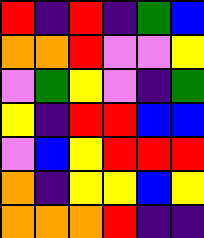[["red", "indigo", "red", "indigo", "green", "blue"], ["orange", "orange", "red", "violet", "violet", "yellow"], ["violet", "green", "yellow", "violet", "indigo", "green"], ["yellow", "indigo", "red", "red", "blue", "blue"], ["violet", "blue", "yellow", "red", "red", "red"], ["orange", "indigo", "yellow", "yellow", "blue", "yellow"], ["orange", "orange", "orange", "red", "indigo", "indigo"]]